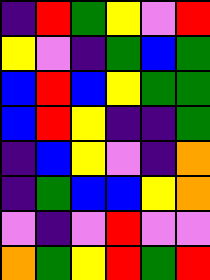[["indigo", "red", "green", "yellow", "violet", "red"], ["yellow", "violet", "indigo", "green", "blue", "green"], ["blue", "red", "blue", "yellow", "green", "green"], ["blue", "red", "yellow", "indigo", "indigo", "green"], ["indigo", "blue", "yellow", "violet", "indigo", "orange"], ["indigo", "green", "blue", "blue", "yellow", "orange"], ["violet", "indigo", "violet", "red", "violet", "violet"], ["orange", "green", "yellow", "red", "green", "red"]]